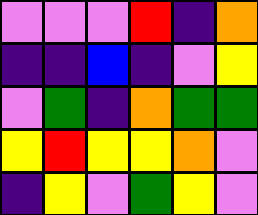[["violet", "violet", "violet", "red", "indigo", "orange"], ["indigo", "indigo", "blue", "indigo", "violet", "yellow"], ["violet", "green", "indigo", "orange", "green", "green"], ["yellow", "red", "yellow", "yellow", "orange", "violet"], ["indigo", "yellow", "violet", "green", "yellow", "violet"]]